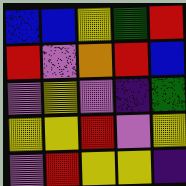[["blue", "blue", "yellow", "green", "red"], ["red", "violet", "orange", "red", "blue"], ["violet", "yellow", "violet", "indigo", "green"], ["yellow", "yellow", "red", "violet", "yellow"], ["violet", "red", "yellow", "yellow", "indigo"]]